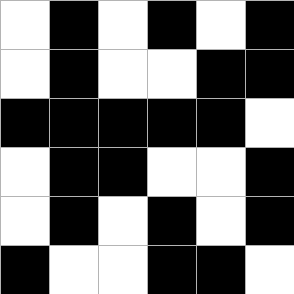[["white", "black", "white", "black", "white", "black"], ["white", "black", "white", "white", "black", "black"], ["black", "black", "black", "black", "black", "white"], ["white", "black", "black", "white", "white", "black"], ["white", "black", "white", "black", "white", "black"], ["black", "white", "white", "black", "black", "white"]]